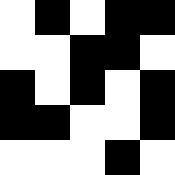[["white", "black", "white", "black", "black"], ["white", "white", "black", "black", "white"], ["black", "white", "black", "white", "black"], ["black", "black", "white", "white", "black"], ["white", "white", "white", "black", "white"]]